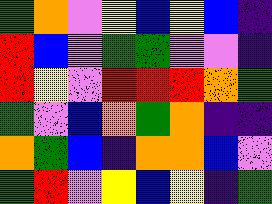[["green", "orange", "violet", "yellow", "blue", "yellow", "blue", "indigo"], ["red", "blue", "violet", "green", "green", "violet", "violet", "indigo"], ["red", "yellow", "violet", "red", "red", "red", "orange", "green"], ["green", "violet", "blue", "orange", "green", "orange", "indigo", "indigo"], ["orange", "green", "blue", "indigo", "orange", "orange", "blue", "violet"], ["green", "red", "violet", "yellow", "blue", "yellow", "indigo", "green"]]